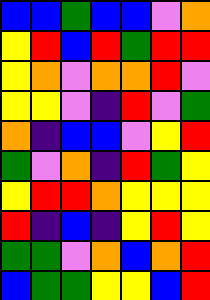[["blue", "blue", "green", "blue", "blue", "violet", "orange"], ["yellow", "red", "blue", "red", "green", "red", "red"], ["yellow", "orange", "violet", "orange", "orange", "red", "violet"], ["yellow", "yellow", "violet", "indigo", "red", "violet", "green"], ["orange", "indigo", "blue", "blue", "violet", "yellow", "red"], ["green", "violet", "orange", "indigo", "red", "green", "yellow"], ["yellow", "red", "red", "orange", "yellow", "yellow", "yellow"], ["red", "indigo", "blue", "indigo", "yellow", "red", "yellow"], ["green", "green", "violet", "orange", "blue", "orange", "red"], ["blue", "green", "green", "yellow", "yellow", "blue", "red"]]